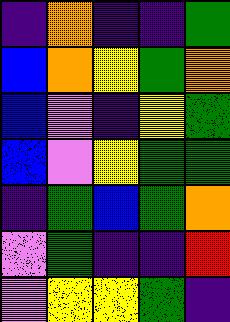[["indigo", "orange", "indigo", "indigo", "green"], ["blue", "orange", "yellow", "green", "orange"], ["blue", "violet", "indigo", "yellow", "green"], ["blue", "violet", "yellow", "green", "green"], ["indigo", "green", "blue", "green", "orange"], ["violet", "green", "indigo", "indigo", "red"], ["violet", "yellow", "yellow", "green", "indigo"]]